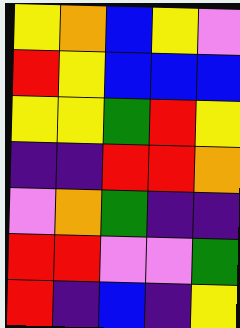[["yellow", "orange", "blue", "yellow", "violet"], ["red", "yellow", "blue", "blue", "blue"], ["yellow", "yellow", "green", "red", "yellow"], ["indigo", "indigo", "red", "red", "orange"], ["violet", "orange", "green", "indigo", "indigo"], ["red", "red", "violet", "violet", "green"], ["red", "indigo", "blue", "indigo", "yellow"]]